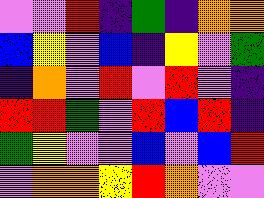[["violet", "violet", "red", "indigo", "green", "indigo", "orange", "orange"], ["blue", "yellow", "violet", "blue", "indigo", "yellow", "violet", "green"], ["indigo", "orange", "violet", "red", "violet", "red", "violet", "indigo"], ["red", "red", "green", "violet", "red", "blue", "red", "indigo"], ["green", "yellow", "violet", "violet", "blue", "violet", "blue", "red"], ["violet", "orange", "orange", "yellow", "red", "orange", "violet", "violet"]]